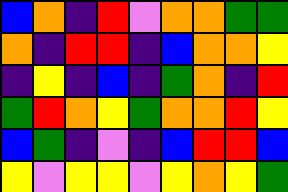[["blue", "orange", "indigo", "red", "violet", "orange", "orange", "green", "green"], ["orange", "indigo", "red", "red", "indigo", "blue", "orange", "orange", "yellow"], ["indigo", "yellow", "indigo", "blue", "indigo", "green", "orange", "indigo", "red"], ["green", "red", "orange", "yellow", "green", "orange", "orange", "red", "yellow"], ["blue", "green", "indigo", "violet", "indigo", "blue", "red", "red", "blue"], ["yellow", "violet", "yellow", "yellow", "violet", "yellow", "orange", "yellow", "green"]]